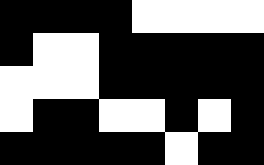[["black", "black", "black", "black", "white", "white", "white", "white"], ["black", "white", "white", "black", "black", "black", "black", "black"], ["white", "white", "white", "black", "black", "black", "black", "black"], ["white", "black", "black", "white", "white", "black", "white", "black"], ["black", "black", "black", "black", "black", "white", "black", "black"]]